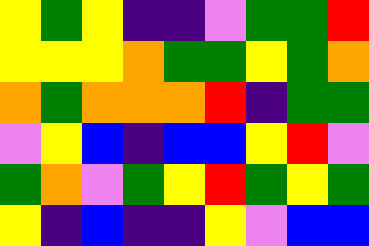[["yellow", "green", "yellow", "indigo", "indigo", "violet", "green", "green", "red"], ["yellow", "yellow", "yellow", "orange", "green", "green", "yellow", "green", "orange"], ["orange", "green", "orange", "orange", "orange", "red", "indigo", "green", "green"], ["violet", "yellow", "blue", "indigo", "blue", "blue", "yellow", "red", "violet"], ["green", "orange", "violet", "green", "yellow", "red", "green", "yellow", "green"], ["yellow", "indigo", "blue", "indigo", "indigo", "yellow", "violet", "blue", "blue"]]